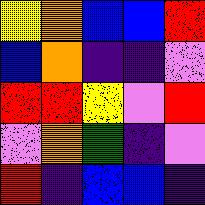[["yellow", "orange", "blue", "blue", "red"], ["blue", "orange", "indigo", "indigo", "violet"], ["red", "red", "yellow", "violet", "red"], ["violet", "orange", "green", "indigo", "violet"], ["red", "indigo", "blue", "blue", "indigo"]]